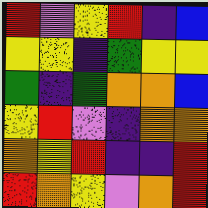[["red", "violet", "yellow", "red", "indigo", "blue"], ["yellow", "yellow", "indigo", "green", "yellow", "yellow"], ["green", "indigo", "green", "orange", "orange", "blue"], ["yellow", "red", "violet", "indigo", "orange", "orange"], ["orange", "yellow", "red", "indigo", "indigo", "red"], ["red", "orange", "yellow", "violet", "orange", "red"]]